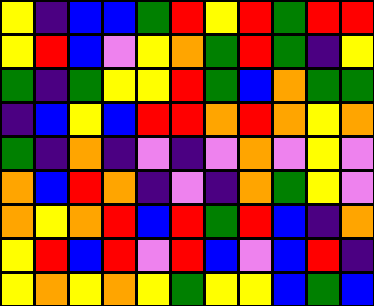[["yellow", "indigo", "blue", "blue", "green", "red", "yellow", "red", "green", "red", "red"], ["yellow", "red", "blue", "violet", "yellow", "orange", "green", "red", "green", "indigo", "yellow"], ["green", "indigo", "green", "yellow", "yellow", "red", "green", "blue", "orange", "green", "green"], ["indigo", "blue", "yellow", "blue", "red", "red", "orange", "red", "orange", "yellow", "orange"], ["green", "indigo", "orange", "indigo", "violet", "indigo", "violet", "orange", "violet", "yellow", "violet"], ["orange", "blue", "red", "orange", "indigo", "violet", "indigo", "orange", "green", "yellow", "violet"], ["orange", "yellow", "orange", "red", "blue", "red", "green", "red", "blue", "indigo", "orange"], ["yellow", "red", "blue", "red", "violet", "red", "blue", "violet", "blue", "red", "indigo"], ["yellow", "orange", "yellow", "orange", "yellow", "green", "yellow", "yellow", "blue", "green", "blue"]]